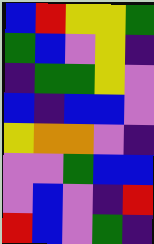[["blue", "red", "yellow", "yellow", "green"], ["green", "blue", "violet", "yellow", "indigo"], ["indigo", "green", "green", "yellow", "violet"], ["blue", "indigo", "blue", "blue", "violet"], ["yellow", "orange", "orange", "violet", "indigo"], ["violet", "violet", "green", "blue", "blue"], ["violet", "blue", "violet", "indigo", "red"], ["red", "blue", "violet", "green", "indigo"]]